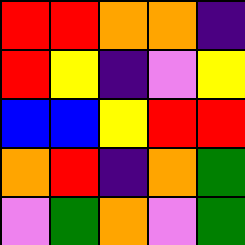[["red", "red", "orange", "orange", "indigo"], ["red", "yellow", "indigo", "violet", "yellow"], ["blue", "blue", "yellow", "red", "red"], ["orange", "red", "indigo", "orange", "green"], ["violet", "green", "orange", "violet", "green"]]